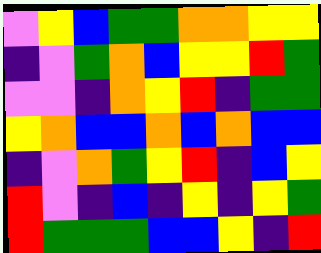[["violet", "yellow", "blue", "green", "green", "orange", "orange", "yellow", "yellow"], ["indigo", "violet", "green", "orange", "blue", "yellow", "yellow", "red", "green"], ["violet", "violet", "indigo", "orange", "yellow", "red", "indigo", "green", "green"], ["yellow", "orange", "blue", "blue", "orange", "blue", "orange", "blue", "blue"], ["indigo", "violet", "orange", "green", "yellow", "red", "indigo", "blue", "yellow"], ["red", "violet", "indigo", "blue", "indigo", "yellow", "indigo", "yellow", "green"], ["red", "green", "green", "green", "blue", "blue", "yellow", "indigo", "red"]]